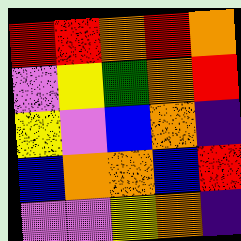[["red", "red", "orange", "red", "orange"], ["violet", "yellow", "green", "orange", "red"], ["yellow", "violet", "blue", "orange", "indigo"], ["blue", "orange", "orange", "blue", "red"], ["violet", "violet", "yellow", "orange", "indigo"]]